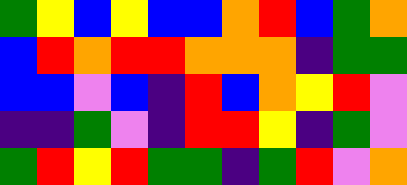[["green", "yellow", "blue", "yellow", "blue", "blue", "orange", "red", "blue", "green", "orange"], ["blue", "red", "orange", "red", "red", "orange", "orange", "orange", "indigo", "green", "green"], ["blue", "blue", "violet", "blue", "indigo", "red", "blue", "orange", "yellow", "red", "violet"], ["indigo", "indigo", "green", "violet", "indigo", "red", "red", "yellow", "indigo", "green", "violet"], ["green", "red", "yellow", "red", "green", "green", "indigo", "green", "red", "violet", "orange"]]